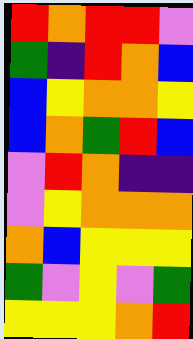[["red", "orange", "red", "red", "violet"], ["green", "indigo", "red", "orange", "blue"], ["blue", "yellow", "orange", "orange", "yellow"], ["blue", "orange", "green", "red", "blue"], ["violet", "red", "orange", "indigo", "indigo"], ["violet", "yellow", "orange", "orange", "orange"], ["orange", "blue", "yellow", "yellow", "yellow"], ["green", "violet", "yellow", "violet", "green"], ["yellow", "yellow", "yellow", "orange", "red"]]